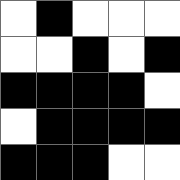[["white", "black", "white", "white", "white"], ["white", "white", "black", "white", "black"], ["black", "black", "black", "black", "white"], ["white", "black", "black", "black", "black"], ["black", "black", "black", "white", "white"]]